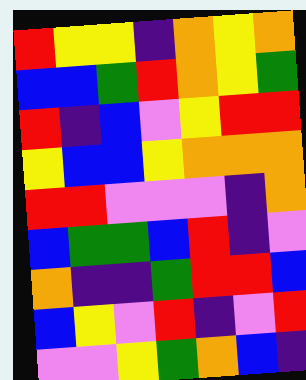[["red", "yellow", "yellow", "indigo", "orange", "yellow", "orange"], ["blue", "blue", "green", "red", "orange", "yellow", "green"], ["red", "indigo", "blue", "violet", "yellow", "red", "red"], ["yellow", "blue", "blue", "yellow", "orange", "orange", "orange"], ["red", "red", "violet", "violet", "violet", "indigo", "orange"], ["blue", "green", "green", "blue", "red", "indigo", "violet"], ["orange", "indigo", "indigo", "green", "red", "red", "blue"], ["blue", "yellow", "violet", "red", "indigo", "violet", "red"], ["violet", "violet", "yellow", "green", "orange", "blue", "indigo"]]